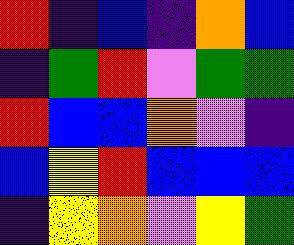[["red", "indigo", "blue", "indigo", "orange", "blue"], ["indigo", "green", "red", "violet", "green", "green"], ["red", "blue", "blue", "orange", "violet", "indigo"], ["blue", "yellow", "red", "blue", "blue", "blue"], ["indigo", "yellow", "orange", "violet", "yellow", "green"]]